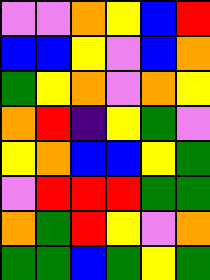[["violet", "violet", "orange", "yellow", "blue", "red"], ["blue", "blue", "yellow", "violet", "blue", "orange"], ["green", "yellow", "orange", "violet", "orange", "yellow"], ["orange", "red", "indigo", "yellow", "green", "violet"], ["yellow", "orange", "blue", "blue", "yellow", "green"], ["violet", "red", "red", "red", "green", "green"], ["orange", "green", "red", "yellow", "violet", "orange"], ["green", "green", "blue", "green", "yellow", "green"]]